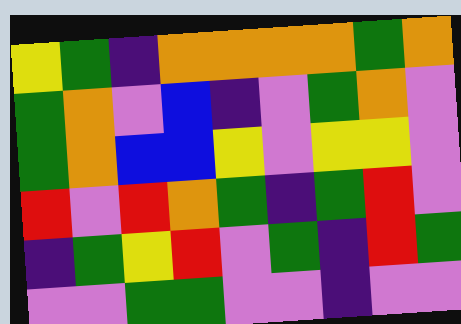[["yellow", "green", "indigo", "orange", "orange", "orange", "orange", "green", "orange"], ["green", "orange", "violet", "blue", "indigo", "violet", "green", "orange", "violet"], ["green", "orange", "blue", "blue", "yellow", "violet", "yellow", "yellow", "violet"], ["red", "violet", "red", "orange", "green", "indigo", "green", "red", "violet"], ["indigo", "green", "yellow", "red", "violet", "green", "indigo", "red", "green"], ["violet", "violet", "green", "green", "violet", "violet", "indigo", "violet", "violet"]]